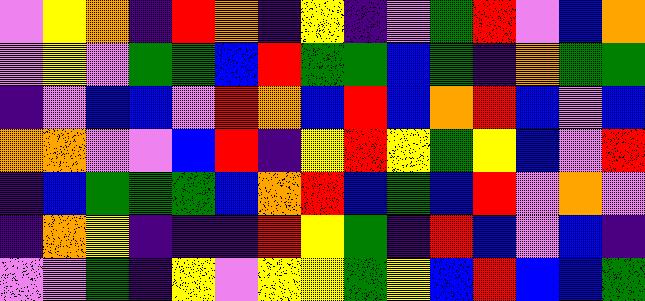[["violet", "yellow", "orange", "indigo", "red", "orange", "indigo", "yellow", "indigo", "violet", "green", "red", "violet", "blue", "orange"], ["violet", "yellow", "violet", "green", "green", "blue", "red", "green", "green", "blue", "green", "indigo", "orange", "green", "green"], ["indigo", "violet", "blue", "blue", "violet", "red", "orange", "blue", "red", "blue", "orange", "red", "blue", "violet", "blue"], ["orange", "orange", "violet", "violet", "blue", "red", "indigo", "yellow", "red", "yellow", "green", "yellow", "blue", "violet", "red"], ["indigo", "blue", "green", "green", "green", "blue", "orange", "red", "blue", "green", "blue", "red", "violet", "orange", "violet"], ["indigo", "orange", "yellow", "indigo", "indigo", "indigo", "red", "yellow", "green", "indigo", "red", "blue", "violet", "blue", "indigo"], ["violet", "violet", "green", "indigo", "yellow", "violet", "yellow", "yellow", "green", "yellow", "blue", "red", "blue", "blue", "green"]]